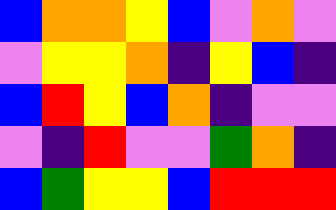[["blue", "orange", "orange", "yellow", "blue", "violet", "orange", "violet"], ["violet", "yellow", "yellow", "orange", "indigo", "yellow", "blue", "indigo"], ["blue", "red", "yellow", "blue", "orange", "indigo", "violet", "violet"], ["violet", "indigo", "red", "violet", "violet", "green", "orange", "indigo"], ["blue", "green", "yellow", "yellow", "blue", "red", "red", "red"]]